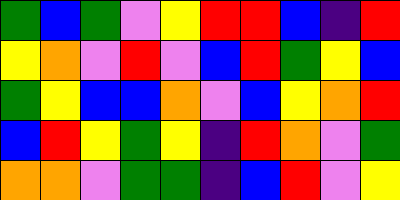[["green", "blue", "green", "violet", "yellow", "red", "red", "blue", "indigo", "red"], ["yellow", "orange", "violet", "red", "violet", "blue", "red", "green", "yellow", "blue"], ["green", "yellow", "blue", "blue", "orange", "violet", "blue", "yellow", "orange", "red"], ["blue", "red", "yellow", "green", "yellow", "indigo", "red", "orange", "violet", "green"], ["orange", "orange", "violet", "green", "green", "indigo", "blue", "red", "violet", "yellow"]]